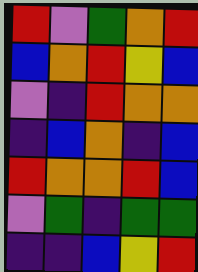[["red", "violet", "green", "orange", "red"], ["blue", "orange", "red", "yellow", "blue"], ["violet", "indigo", "red", "orange", "orange"], ["indigo", "blue", "orange", "indigo", "blue"], ["red", "orange", "orange", "red", "blue"], ["violet", "green", "indigo", "green", "green"], ["indigo", "indigo", "blue", "yellow", "red"]]